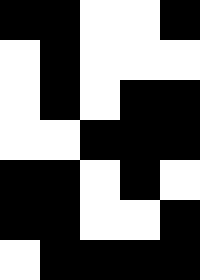[["black", "black", "white", "white", "black"], ["white", "black", "white", "white", "white"], ["white", "black", "white", "black", "black"], ["white", "white", "black", "black", "black"], ["black", "black", "white", "black", "white"], ["black", "black", "white", "white", "black"], ["white", "black", "black", "black", "black"]]